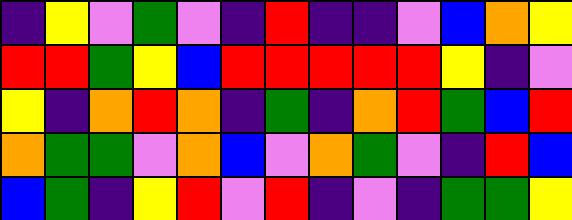[["indigo", "yellow", "violet", "green", "violet", "indigo", "red", "indigo", "indigo", "violet", "blue", "orange", "yellow"], ["red", "red", "green", "yellow", "blue", "red", "red", "red", "red", "red", "yellow", "indigo", "violet"], ["yellow", "indigo", "orange", "red", "orange", "indigo", "green", "indigo", "orange", "red", "green", "blue", "red"], ["orange", "green", "green", "violet", "orange", "blue", "violet", "orange", "green", "violet", "indigo", "red", "blue"], ["blue", "green", "indigo", "yellow", "red", "violet", "red", "indigo", "violet", "indigo", "green", "green", "yellow"]]